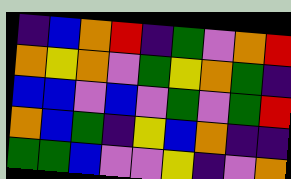[["indigo", "blue", "orange", "red", "indigo", "green", "violet", "orange", "red"], ["orange", "yellow", "orange", "violet", "green", "yellow", "orange", "green", "indigo"], ["blue", "blue", "violet", "blue", "violet", "green", "violet", "green", "red"], ["orange", "blue", "green", "indigo", "yellow", "blue", "orange", "indigo", "indigo"], ["green", "green", "blue", "violet", "violet", "yellow", "indigo", "violet", "orange"]]